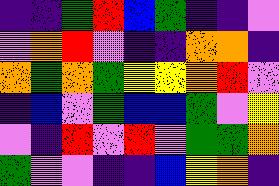[["indigo", "indigo", "green", "red", "blue", "green", "indigo", "indigo", "violet"], ["violet", "orange", "red", "violet", "indigo", "indigo", "orange", "orange", "indigo"], ["orange", "green", "orange", "green", "yellow", "yellow", "orange", "red", "violet"], ["indigo", "blue", "violet", "green", "blue", "blue", "green", "violet", "yellow"], ["violet", "indigo", "red", "violet", "red", "violet", "green", "green", "orange"], ["green", "violet", "violet", "indigo", "indigo", "blue", "yellow", "orange", "indigo"]]